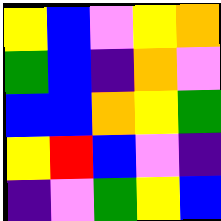[["yellow", "blue", "violet", "yellow", "orange"], ["green", "blue", "indigo", "orange", "violet"], ["blue", "blue", "orange", "yellow", "green"], ["yellow", "red", "blue", "violet", "indigo"], ["indigo", "violet", "green", "yellow", "blue"]]